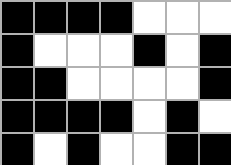[["black", "black", "black", "black", "white", "white", "white"], ["black", "white", "white", "white", "black", "white", "black"], ["black", "black", "white", "white", "white", "white", "black"], ["black", "black", "black", "black", "white", "black", "white"], ["black", "white", "black", "white", "white", "black", "black"]]